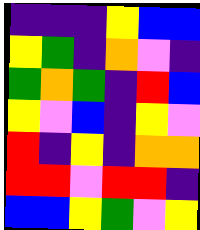[["indigo", "indigo", "indigo", "yellow", "blue", "blue"], ["yellow", "green", "indigo", "orange", "violet", "indigo"], ["green", "orange", "green", "indigo", "red", "blue"], ["yellow", "violet", "blue", "indigo", "yellow", "violet"], ["red", "indigo", "yellow", "indigo", "orange", "orange"], ["red", "red", "violet", "red", "red", "indigo"], ["blue", "blue", "yellow", "green", "violet", "yellow"]]